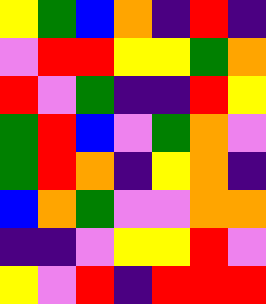[["yellow", "green", "blue", "orange", "indigo", "red", "indigo"], ["violet", "red", "red", "yellow", "yellow", "green", "orange"], ["red", "violet", "green", "indigo", "indigo", "red", "yellow"], ["green", "red", "blue", "violet", "green", "orange", "violet"], ["green", "red", "orange", "indigo", "yellow", "orange", "indigo"], ["blue", "orange", "green", "violet", "violet", "orange", "orange"], ["indigo", "indigo", "violet", "yellow", "yellow", "red", "violet"], ["yellow", "violet", "red", "indigo", "red", "red", "red"]]